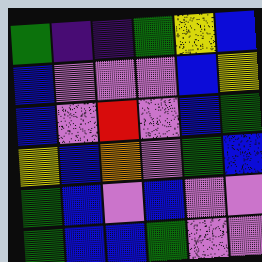[["green", "indigo", "indigo", "green", "yellow", "blue"], ["blue", "violet", "violet", "violet", "blue", "yellow"], ["blue", "violet", "red", "violet", "blue", "green"], ["yellow", "blue", "orange", "violet", "green", "blue"], ["green", "blue", "violet", "blue", "violet", "violet"], ["green", "blue", "blue", "green", "violet", "violet"]]